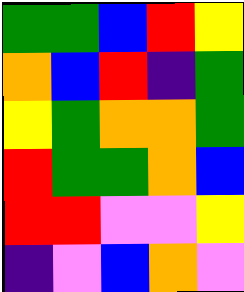[["green", "green", "blue", "red", "yellow"], ["orange", "blue", "red", "indigo", "green"], ["yellow", "green", "orange", "orange", "green"], ["red", "green", "green", "orange", "blue"], ["red", "red", "violet", "violet", "yellow"], ["indigo", "violet", "blue", "orange", "violet"]]